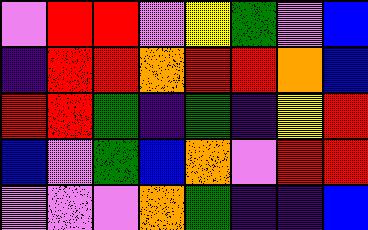[["violet", "red", "red", "violet", "yellow", "green", "violet", "blue"], ["indigo", "red", "red", "orange", "red", "red", "orange", "blue"], ["red", "red", "green", "indigo", "green", "indigo", "yellow", "red"], ["blue", "violet", "green", "blue", "orange", "violet", "red", "red"], ["violet", "violet", "violet", "orange", "green", "indigo", "indigo", "blue"]]